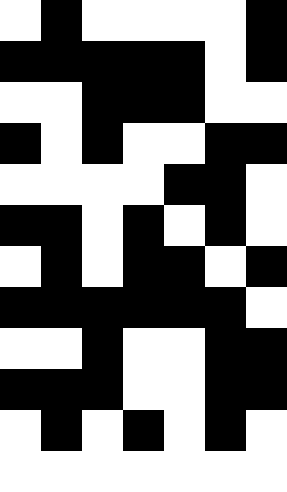[["white", "black", "white", "white", "white", "white", "black"], ["black", "black", "black", "black", "black", "white", "black"], ["white", "white", "black", "black", "black", "white", "white"], ["black", "white", "black", "white", "white", "black", "black"], ["white", "white", "white", "white", "black", "black", "white"], ["black", "black", "white", "black", "white", "black", "white"], ["white", "black", "white", "black", "black", "white", "black"], ["black", "black", "black", "black", "black", "black", "white"], ["white", "white", "black", "white", "white", "black", "black"], ["black", "black", "black", "white", "white", "black", "black"], ["white", "black", "white", "black", "white", "black", "white"], ["white", "white", "white", "white", "white", "white", "white"]]